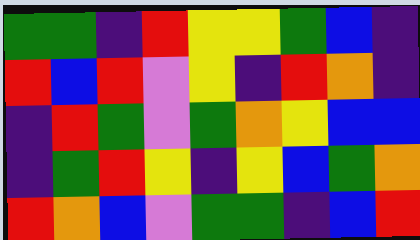[["green", "green", "indigo", "red", "yellow", "yellow", "green", "blue", "indigo"], ["red", "blue", "red", "violet", "yellow", "indigo", "red", "orange", "indigo"], ["indigo", "red", "green", "violet", "green", "orange", "yellow", "blue", "blue"], ["indigo", "green", "red", "yellow", "indigo", "yellow", "blue", "green", "orange"], ["red", "orange", "blue", "violet", "green", "green", "indigo", "blue", "red"]]